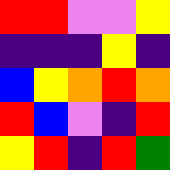[["red", "red", "violet", "violet", "yellow"], ["indigo", "indigo", "indigo", "yellow", "indigo"], ["blue", "yellow", "orange", "red", "orange"], ["red", "blue", "violet", "indigo", "red"], ["yellow", "red", "indigo", "red", "green"]]